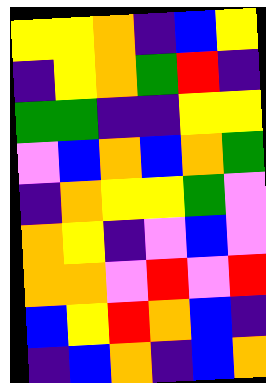[["yellow", "yellow", "orange", "indigo", "blue", "yellow"], ["indigo", "yellow", "orange", "green", "red", "indigo"], ["green", "green", "indigo", "indigo", "yellow", "yellow"], ["violet", "blue", "orange", "blue", "orange", "green"], ["indigo", "orange", "yellow", "yellow", "green", "violet"], ["orange", "yellow", "indigo", "violet", "blue", "violet"], ["orange", "orange", "violet", "red", "violet", "red"], ["blue", "yellow", "red", "orange", "blue", "indigo"], ["indigo", "blue", "orange", "indigo", "blue", "orange"]]